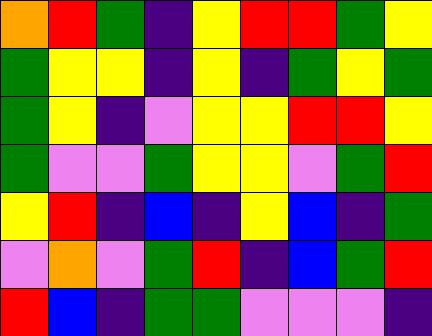[["orange", "red", "green", "indigo", "yellow", "red", "red", "green", "yellow"], ["green", "yellow", "yellow", "indigo", "yellow", "indigo", "green", "yellow", "green"], ["green", "yellow", "indigo", "violet", "yellow", "yellow", "red", "red", "yellow"], ["green", "violet", "violet", "green", "yellow", "yellow", "violet", "green", "red"], ["yellow", "red", "indigo", "blue", "indigo", "yellow", "blue", "indigo", "green"], ["violet", "orange", "violet", "green", "red", "indigo", "blue", "green", "red"], ["red", "blue", "indigo", "green", "green", "violet", "violet", "violet", "indigo"]]